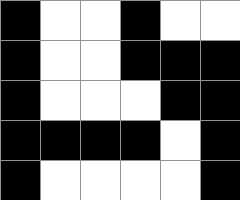[["black", "white", "white", "black", "white", "white"], ["black", "white", "white", "black", "black", "black"], ["black", "white", "white", "white", "black", "black"], ["black", "black", "black", "black", "white", "black"], ["black", "white", "white", "white", "white", "black"]]